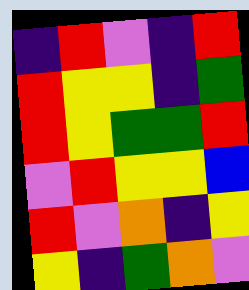[["indigo", "red", "violet", "indigo", "red"], ["red", "yellow", "yellow", "indigo", "green"], ["red", "yellow", "green", "green", "red"], ["violet", "red", "yellow", "yellow", "blue"], ["red", "violet", "orange", "indigo", "yellow"], ["yellow", "indigo", "green", "orange", "violet"]]